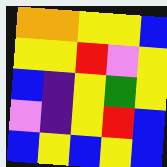[["orange", "orange", "yellow", "yellow", "blue"], ["yellow", "yellow", "red", "violet", "yellow"], ["blue", "indigo", "yellow", "green", "yellow"], ["violet", "indigo", "yellow", "red", "blue"], ["blue", "yellow", "blue", "yellow", "blue"]]